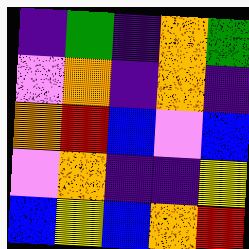[["indigo", "green", "indigo", "orange", "green"], ["violet", "orange", "indigo", "orange", "indigo"], ["orange", "red", "blue", "violet", "blue"], ["violet", "orange", "indigo", "indigo", "yellow"], ["blue", "yellow", "blue", "orange", "red"]]